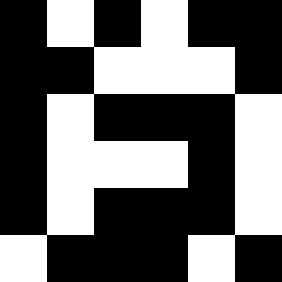[["black", "white", "black", "white", "black", "black"], ["black", "black", "white", "white", "white", "black"], ["black", "white", "black", "black", "black", "white"], ["black", "white", "white", "white", "black", "white"], ["black", "white", "black", "black", "black", "white"], ["white", "black", "black", "black", "white", "black"]]